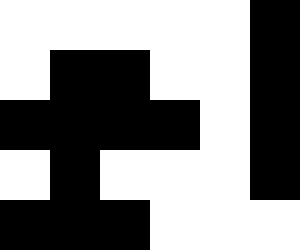[["white", "white", "white", "white", "white", "black"], ["white", "black", "black", "white", "white", "black"], ["black", "black", "black", "black", "white", "black"], ["white", "black", "white", "white", "white", "black"], ["black", "black", "black", "white", "white", "white"]]